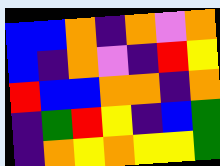[["blue", "blue", "orange", "indigo", "orange", "violet", "orange"], ["blue", "indigo", "orange", "violet", "indigo", "red", "yellow"], ["red", "blue", "blue", "orange", "orange", "indigo", "orange"], ["indigo", "green", "red", "yellow", "indigo", "blue", "green"], ["indigo", "orange", "yellow", "orange", "yellow", "yellow", "green"]]